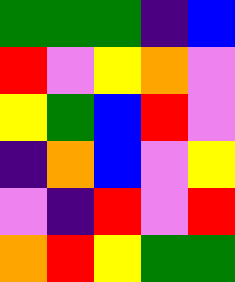[["green", "green", "green", "indigo", "blue"], ["red", "violet", "yellow", "orange", "violet"], ["yellow", "green", "blue", "red", "violet"], ["indigo", "orange", "blue", "violet", "yellow"], ["violet", "indigo", "red", "violet", "red"], ["orange", "red", "yellow", "green", "green"]]